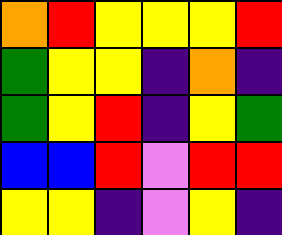[["orange", "red", "yellow", "yellow", "yellow", "red"], ["green", "yellow", "yellow", "indigo", "orange", "indigo"], ["green", "yellow", "red", "indigo", "yellow", "green"], ["blue", "blue", "red", "violet", "red", "red"], ["yellow", "yellow", "indigo", "violet", "yellow", "indigo"]]